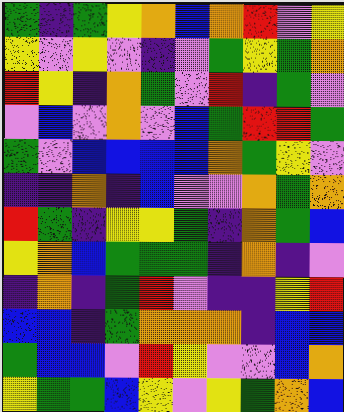[["green", "indigo", "green", "yellow", "orange", "blue", "orange", "red", "violet", "yellow"], ["yellow", "violet", "yellow", "violet", "indigo", "violet", "green", "yellow", "green", "orange"], ["red", "yellow", "indigo", "orange", "green", "violet", "red", "indigo", "green", "violet"], ["violet", "blue", "violet", "orange", "violet", "blue", "green", "red", "red", "green"], ["green", "violet", "blue", "blue", "blue", "blue", "orange", "green", "yellow", "violet"], ["indigo", "indigo", "orange", "indigo", "blue", "violet", "violet", "orange", "green", "orange"], ["red", "green", "indigo", "yellow", "yellow", "green", "indigo", "orange", "green", "blue"], ["yellow", "orange", "blue", "green", "green", "green", "indigo", "orange", "indigo", "violet"], ["indigo", "orange", "indigo", "green", "red", "violet", "indigo", "indigo", "yellow", "red"], ["blue", "blue", "indigo", "green", "orange", "orange", "orange", "indigo", "blue", "blue"], ["green", "blue", "blue", "violet", "red", "yellow", "violet", "violet", "blue", "orange"], ["yellow", "green", "green", "blue", "yellow", "violet", "yellow", "green", "orange", "blue"]]